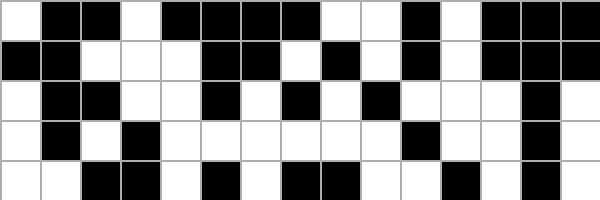[["white", "black", "black", "white", "black", "black", "black", "black", "white", "white", "black", "white", "black", "black", "black"], ["black", "black", "white", "white", "white", "black", "black", "white", "black", "white", "black", "white", "black", "black", "black"], ["white", "black", "black", "white", "white", "black", "white", "black", "white", "black", "white", "white", "white", "black", "white"], ["white", "black", "white", "black", "white", "white", "white", "white", "white", "white", "black", "white", "white", "black", "white"], ["white", "white", "black", "black", "white", "black", "white", "black", "black", "white", "white", "black", "white", "black", "white"]]